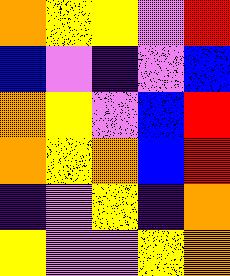[["orange", "yellow", "yellow", "violet", "red"], ["blue", "violet", "indigo", "violet", "blue"], ["orange", "yellow", "violet", "blue", "red"], ["orange", "yellow", "orange", "blue", "red"], ["indigo", "violet", "yellow", "indigo", "orange"], ["yellow", "violet", "violet", "yellow", "orange"]]